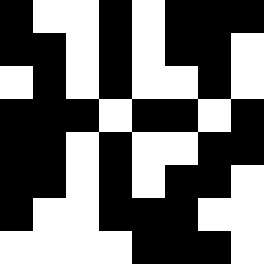[["black", "white", "white", "black", "white", "black", "black", "black"], ["black", "black", "white", "black", "white", "black", "black", "white"], ["white", "black", "white", "black", "white", "white", "black", "white"], ["black", "black", "black", "white", "black", "black", "white", "black"], ["black", "black", "white", "black", "white", "white", "black", "black"], ["black", "black", "white", "black", "white", "black", "black", "white"], ["black", "white", "white", "black", "black", "black", "white", "white"], ["white", "white", "white", "white", "black", "black", "black", "white"]]